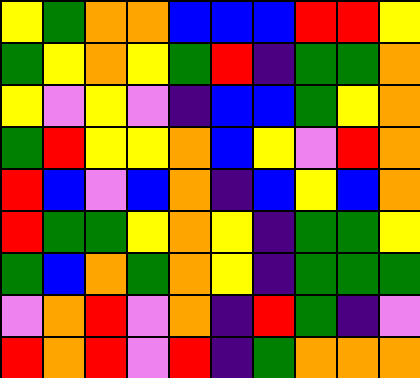[["yellow", "green", "orange", "orange", "blue", "blue", "blue", "red", "red", "yellow"], ["green", "yellow", "orange", "yellow", "green", "red", "indigo", "green", "green", "orange"], ["yellow", "violet", "yellow", "violet", "indigo", "blue", "blue", "green", "yellow", "orange"], ["green", "red", "yellow", "yellow", "orange", "blue", "yellow", "violet", "red", "orange"], ["red", "blue", "violet", "blue", "orange", "indigo", "blue", "yellow", "blue", "orange"], ["red", "green", "green", "yellow", "orange", "yellow", "indigo", "green", "green", "yellow"], ["green", "blue", "orange", "green", "orange", "yellow", "indigo", "green", "green", "green"], ["violet", "orange", "red", "violet", "orange", "indigo", "red", "green", "indigo", "violet"], ["red", "orange", "red", "violet", "red", "indigo", "green", "orange", "orange", "orange"]]